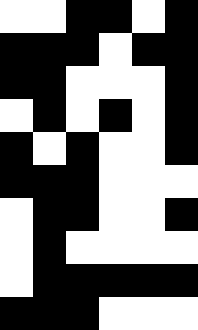[["white", "white", "black", "black", "white", "black"], ["black", "black", "black", "white", "black", "black"], ["black", "black", "white", "white", "white", "black"], ["white", "black", "white", "black", "white", "black"], ["black", "white", "black", "white", "white", "black"], ["black", "black", "black", "white", "white", "white"], ["white", "black", "black", "white", "white", "black"], ["white", "black", "white", "white", "white", "white"], ["white", "black", "black", "black", "black", "black"], ["black", "black", "black", "white", "white", "white"]]